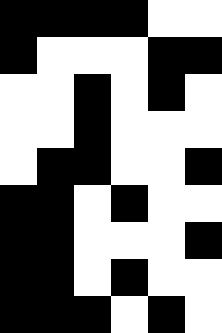[["black", "black", "black", "black", "white", "white"], ["black", "white", "white", "white", "black", "black"], ["white", "white", "black", "white", "black", "white"], ["white", "white", "black", "white", "white", "white"], ["white", "black", "black", "white", "white", "black"], ["black", "black", "white", "black", "white", "white"], ["black", "black", "white", "white", "white", "black"], ["black", "black", "white", "black", "white", "white"], ["black", "black", "black", "white", "black", "white"]]